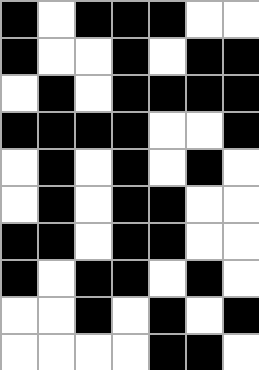[["black", "white", "black", "black", "black", "white", "white"], ["black", "white", "white", "black", "white", "black", "black"], ["white", "black", "white", "black", "black", "black", "black"], ["black", "black", "black", "black", "white", "white", "black"], ["white", "black", "white", "black", "white", "black", "white"], ["white", "black", "white", "black", "black", "white", "white"], ["black", "black", "white", "black", "black", "white", "white"], ["black", "white", "black", "black", "white", "black", "white"], ["white", "white", "black", "white", "black", "white", "black"], ["white", "white", "white", "white", "black", "black", "white"]]